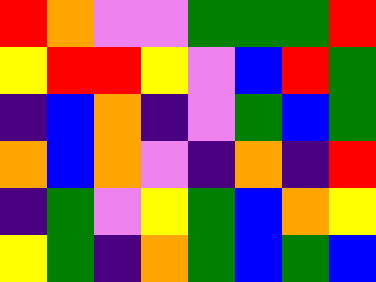[["red", "orange", "violet", "violet", "green", "green", "green", "red"], ["yellow", "red", "red", "yellow", "violet", "blue", "red", "green"], ["indigo", "blue", "orange", "indigo", "violet", "green", "blue", "green"], ["orange", "blue", "orange", "violet", "indigo", "orange", "indigo", "red"], ["indigo", "green", "violet", "yellow", "green", "blue", "orange", "yellow"], ["yellow", "green", "indigo", "orange", "green", "blue", "green", "blue"]]